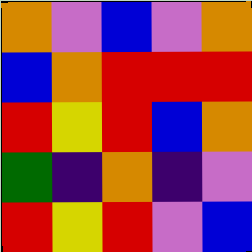[["orange", "violet", "blue", "violet", "orange"], ["blue", "orange", "red", "red", "red"], ["red", "yellow", "red", "blue", "orange"], ["green", "indigo", "orange", "indigo", "violet"], ["red", "yellow", "red", "violet", "blue"]]